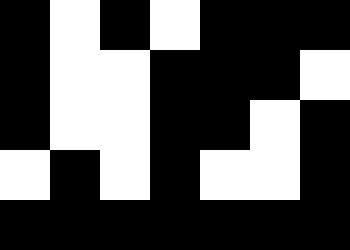[["black", "white", "black", "white", "black", "black", "black"], ["black", "white", "white", "black", "black", "black", "white"], ["black", "white", "white", "black", "black", "white", "black"], ["white", "black", "white", "black", "white", "white", "black"], ["black", "black", "black", "black", "black", "black", "black"]]